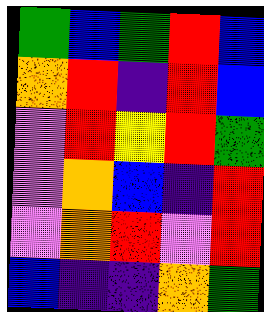[["green", "blue", "green", "red", "blue"], ["orange", "red", "indigo", "red", "blue"], ["violet", "red", "yellow", "red", "green"], ["violet", "orange", "blue", "indigo", "red"], ["violet", "orange", "red", "violet", "red"], ["blue", "indigo", "indigo", "orange", "green"]]